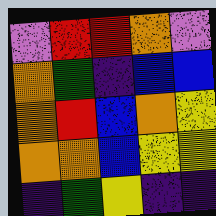[["violet", "red", "red", "orange", "violet"], ["orange", "green", "indigo", "blue", "blue"], ["orange", "red", "blue", "orange", "yellow"], ["orange", "orange", "blue", "yellow", "yellow"], ["indigo", "green", "yellow", "indigo", "indigo"]]